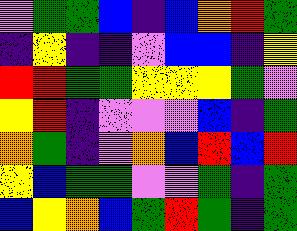[["violet", "green", "green", "blue", "indigo", "blue", "orange", "red", "green"], ["indigo", "yellow", "indigo", "indigo", "violet", "blue", "blue", "indigo", "yellow"], ["red", "red", "green", "green", "yellow", "yellow", "yellow", "green", "violet"], ["yellow", "red", "indigo", "violet", "violet", "violet", "blue", "indigo", "green"], ["orange", "green", "indigo", "violet", "orange", "blue", "red", "blue", "red"], ["yellow", "blue", "green", "green", "violet", "violet", "green", "indigo", "green"], ["blue", "yellow", "orange", "blue", "green", "red", "green", "indigo", "green"]]